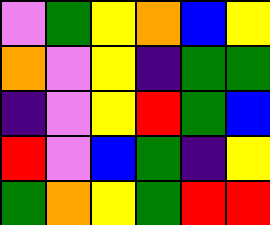[["violet", "green", "yellow", "orange", "blue", "yellow"], ["orange", "violet", "yellow", "indigo", "green", "green"], ["indigo", "violet", "yellow", "red", "green", "blue"], ["red", "violet", "blue", "green", "indigo", "yellow"], ["green", "orange", "yellow", "green", "red", "red"]]